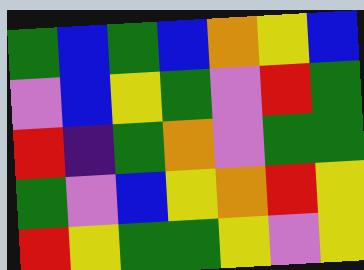[["green", "blue", "green", "blue", "orange", "yellow", "blue"], ["violet", "blue", "yellow", "green", "violet", "red", "green"], ["red", "indigo", "green", "orange", "violet", "green", "green"], ["green", "violet", "blue", "yellow", "orange", "red", "yellow"], ["red", "yellow", "green", "green", "yellow", "violet", "yellow"]]